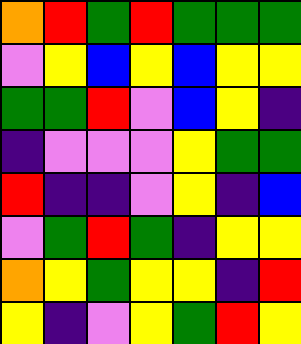[["orange", "red", "green", "red", "green", "green", "green"], ["violet", "yellow", "blue", "yellow", "blue", "yellow", "yellow"], ["green", "green", "red", "violet", "blue", "yellow", "indigo"], ["indigo", "violet", "violet", "violet", "yellow", "green", "green"], ["red", "indigo", "indigo", "violet", "yellow", "indigo", "blue"], ["violet", "green", "red", "green", "indigo", "yellow", "yellow"], ["orange", "yellow", "green", "yellow", "yellow", "indigo", "red"], ["yellow", "indigo", "violet", "yellow", "green", "red", "yellow"]]